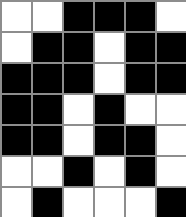[["white", "white", "black", "black", "black", "white"], ["white", "black", "black", "white", "black", "black"], ["black", "black", "black", "white", "black", "black"], ["black", "black", "white", "black", "white", "white"], ["black", "black", "white", "black", "black", "white"], ["white", "white", "black", "white", "black", "white"], ["white", "black", "white", "white", "white", "black"]]